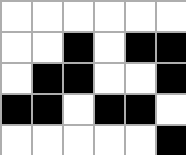[["white", "white", "white", "white", "white", "white"], ["white", "white", "black", "white", "black", "black"], ["white", "black", "black", "white", "white", "black"], ["black", "black", "white", "black", "black", "white"], ["white", "white", "white", "white", "white", "black"]]